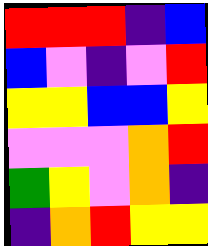[["red", "red", "red", "indigo", "blue"], ["blue", "violet", "indigo", "violet", "red"], ["yellow", "yellow", "blue", "blue", "yellow"], ["violet", "violet", "violet", "orange", "red"], ["green", "yellow", "violet", "orange", "indigo"], ["indigo", "orange", "red", "yellow", "yellow"]]